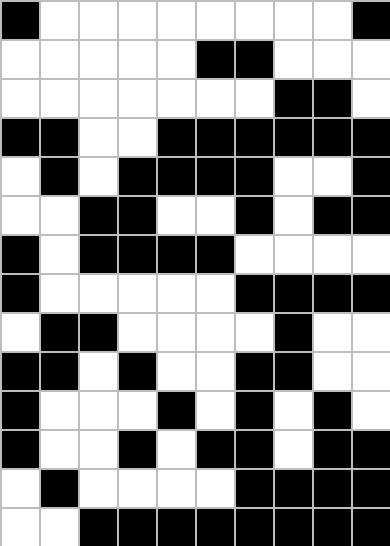[["black", "white", "white", "white", "white", "white", "white", "white", "white", "black"], ["white", "white", "white", "white", "white", "black", "black", "white", "white", "white"], ["white", "white", "white", "white", "white", "white", "white", "black", "black", "white"], ["black", "black", "white", "white", "black", "black", "black", "black", "black", "black"], ["white", "black", "white", "black", "black", "black", "black", "white", "white", "black"], ["white", "white", "black", "black", "white", "white", "black", "white", "black", "black"], ["black", "white", "black", "black", "black", "black", "white", "white", "white", "white"], ["black", "white", "white", "white", "white", "white", "black", "black", "black", "black"], ["white", "black", "black", "white", "white", "white", "white", "black", "white", "white"], ["black", "black", "white", "black", "white", "white", "black", "black", "white", "white"], ["black", "white", "white", "white", "black", "white", "black", "white", "black", "white"], ["black", "white", "white", "black", "white", "black", "black", "white", "black", "black"], ["white", "black", "white", "white", "white", "white", "black", "black", "black", "black"], ["white", "white", "black", "black", "black", "black", "black", "black", "black", "black"]]